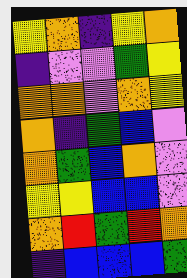[["yellow", "orange", "indigo", "yellow", "orange"], ["indigo", "violet", "violet", "green", "yellow"], ["orange", "orange", "violet", "orange", "yellow"], ["orange", "indigo", "green", "blue", "violet"], ["orange", "green", "blue", "orange", "violet"], ["yellow", "yellow", "blue", "blue", "violet"], ["orange", "red", "green", "red", "orange"], ["indigo", "blue", "blue", "blue", "green"]]